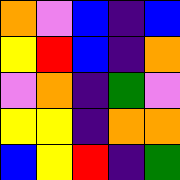[["orange", "violet", "blue", "indigo", "blue"], ["yellow", "red", "blue", "indigo", "orange"], ["violet", "orange", "indigo", "green", "violet"], ["yellow", "yellow", "indigo", "orange", "orange"], ["blue", "yellow", "red", "indigo", "green"]]